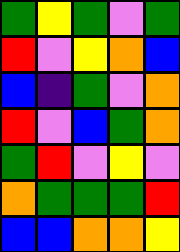[["green", "yellow", "green", "violet", "green"], ["red", "violet", "yellow", "orange", "blue"], ["blue", "indigo", "green", "violet", "orange"], ["red", "violet", "blue", "green", "orange"], ["green", "red", "violet", "yellow", "violet"], ["orange", "green", "green", "green", "red"], ["blue", "blue", "orange", "orange", "yellow"]]